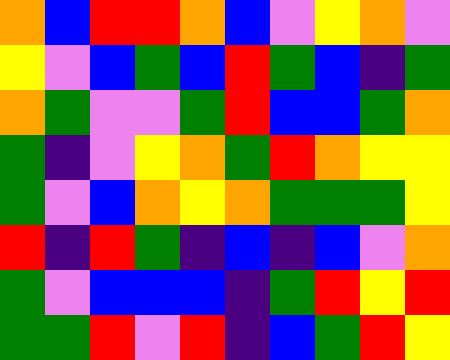[["orange", "blue", "red", "red", "orange", "blue", "violet", "yellow", "orange", "violet"], ["yellow", "violet", "blue", "green", "blue", "red", "green", "blue", "indigo", "green"], ["orange", "green", "violet", "violet", "green", "red", "blue", "blue", "green", "orange"], ["green", "indigo", "violet", "yellow", "orange", "green", "red", "orange", "yellow", "yellow"], ["green", "violet", "blue", "orange", "yellow", "orange", "green", "green", "green", "yellow"], ["red", "indigo", "red", "green", "indigo", "blue", "indigo", "blue", "violet", "orange"], ["green", "violet", "blue", "blue", "blue", "indigo", "green", "red", "yellow", "red"], ["green", "green", "red", "violet", "red", "indigo", "blue", "green", "red", "yellow"]]